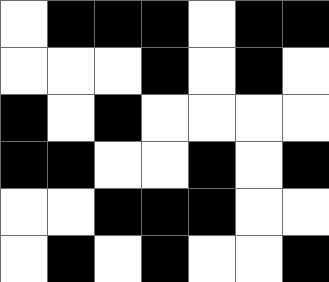[["white", "black", "black", "black", "white", "black", "black"], ["white", "white", "white", "black", "white", "black", "white"], ["black", "white", "black", "white", "white", "white", "white"], ["black", "black", "white", "white", "black", "white", "black"], ["white", "white", "black", "black", "black", "white", "white"], ["white", "black", "white", "black", "white", "white", "black"]]